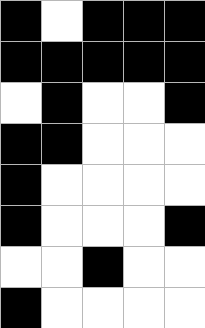[["black", "white", "black", "black", "black"], ["black", "black", "black", "black", "black"], ["white", "black", "white", "white", "black"], ["black", "black", "white", "white", "white"], ["black", "white", "white", "white", "white"], ["black", "white", "white", "white", "black"], ["white", "white", "black", "white", "white"], ["black", "white", "white", "white", "white"]]